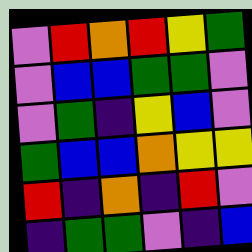[["violet", "red", "orange", "red", "yellow", "green"], ["violet", "blue", "blue", "green", "green", "violet"], ["violet", "green", "indigo", "yellow", "blue", "violet"], ["green", "blue", "blue", "orange", "yellow", "yellow"], ["red", "indigo", "orange", "indigo", "red", "violet"], ["indigo", "green", "green", "violet", "indigo", "blue"]]